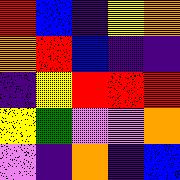[["red", "blue", "indigo", "yellow", "orange"], ["orange", "red", "blue", "indigo", "indigo"], ["indigo", "yellow", "red", "red", "red"], ["yellow", "green", "violet", "violet", "orange"], ["violet", "indigo", "orange", "indigo", "blue"]]